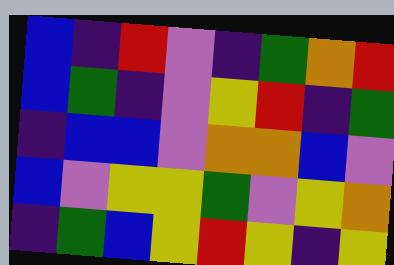[["blue", "indigo", "red", "violet", "indigo", "green", "orange", "red"], ["blue", "green", "indigo", "violet", "yellow", "red", "indigo", "green"], ["indigo", "blue", "blue", "violet", "orange", "orange", "blue", "violet"], ["blue", "violet", "yellow", "yellow", "green", "violet", "yellow", "orange"], ["indigo", "green", "blue", "yellow", "red", "yellow", "indigo", "yellow"]]